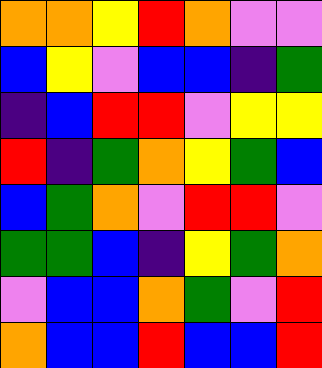[["orange", "orange", "yellow", "red", "orange", "violet", "violet"], ["blue", "yellow", "violet", "blue", "blue", "indigo", "green"], ["indigo", "blue", "red", "red", "violet", "yellow", "yellow"], ["red", "indigo", "green", "orange", "yellow", "green", "blue"], ["blue", "green", "orange", "violet", "red", "red", "violet"], ["green", "green", "blue", "indigo", "yellow", "green", "orange"], ["violet", "blue", "blue", "orange", "green", "violet", "red"], ["orange", "blue", "blue", "red", "blue", "blue", "red"]]